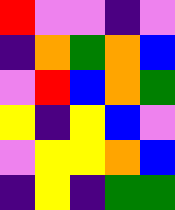[["red", "violet", "violet", "indigo", "violet"], ["indigo", "orange", "green", "orange", "blue"], ["violet", "red", "blue", "orange", "green"], ["yellow", "indigo", "yellow", "blue", "violet"], ["violet", "yellow", "yellow", "orange", "blue"], ["indigo", "yellow", "indigo", "green", "green"]]